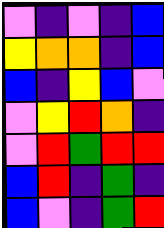[["violet", "indigo", "violet", "indigo", "blue"], ["yellow", "orange", "orange", "indigo", "blue"], ["blue", "indigo", "yellow", "blue", "violet"], ["violet", "yellow", "red", "orange", "indigo"], ["violet", "red", "green", "red", "red"], ["blue", "red", "indigo", "green", "indigo"], ["blue", "violet", "indigo", "green", "red"]]